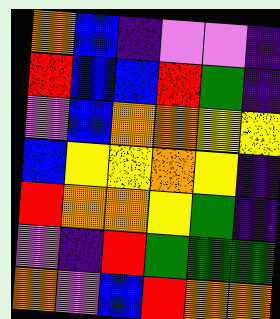[["orange", "blue", "indigo", "violet", "violet", "indigo"], ["red", "blue", "blue", "red", "green", "indigo"], ["violet", "blue", "orange", "orange", "yellow", "yellow"], ["blue", "yellow", "yellow", "orange", "yellow", "indigo"], ["red", "orange", "orange", "yellow", "green", "indigo"], ["violet", "indigo", "red", "green", "green", "green"], ["orange", "violet", "blue", "red", "orange", "orange"]]